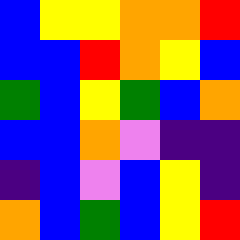[["blue", "yellow", "yellow", "orange", "orange", "red"], ["blue", "blue", "red", "orange", "yellow", "blue"], ["green", "blue", "yellow", "green", "blue", "orange"], ["blue", "blue", "orange", "violet", "indigo", "indigo"], ["indigo", "blue", "violet", "blue", "yellow", "indigo"], ["orange", "blue", "green", "blue", "yellow", "red"]]